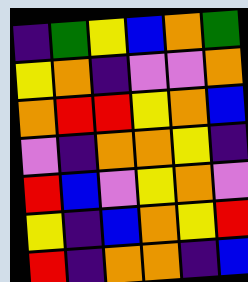[["indigo", "green", "yellow", "blue", "orange", "green"], ["yellow", "orange", "indigo", "violet", "violet", "orange"], ["orange", "red", "red", "yellow", "orange", "blue"], ["violet", "indigo", "orange", "orange", "yellow", "indigo"], ["red", "blue", "violet", "yellow", "orange", "violet"], ["yellow", "indigo", "blue", "orange", "yellow", "red"], ["red", "indigo", "orange", "orange", "indigo", "blue"]]